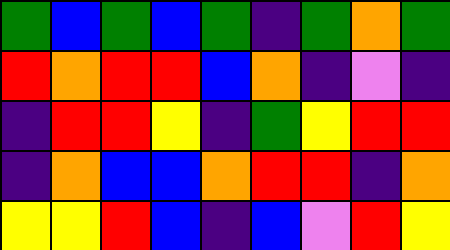[["green", "blue", "green", "blue", "green", "indigo", "green", "orange", "green"], ["red", "orange", "red", "red", "blue", "orange", "indigo", "violet", "indigo"], ["indigo", "red", "red", "yellow", "indigo", "green", "yellow", "red", "red"], ["indigo", "orange", "blue", "blue", "orange", "red", "red", "indigo", "orange"], ["yellow", "yellow", "red", "blue", "indigo", "blue", "violet", "red", "yellow"]]